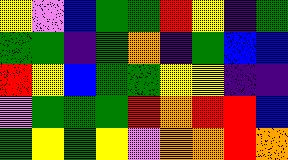[["yellow", "violet", "blue", "green", "green", "red", "yellow", "indigo", "green"], ["green", "green", "indigo", "green", "orange", "indigo", "green", "blue", "blue"], ["red", "yellow", "blue", "green", "green", "yellow", "yellow", "indigo", "indigo"], ["violet", "green", "green", "green", "red", "orange", "red", "red", "blue"], ["green", "yellow", "green", "yellow", "violet", "orange", "orange", "red", "orange"]]